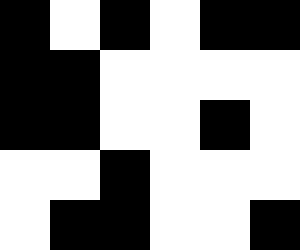[["black", "white", "black", "white", "black", "black"], ["black", "black", "white", "white", "white", "white"], ["black", "black", "white", "white", "black", "white"], ["white", "white", "black", "white", "white", "white"], ["white", "black", "black", "white", "white", "black"]]